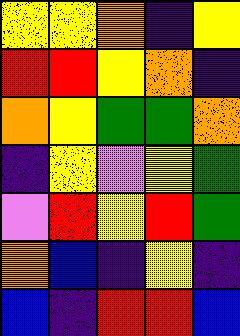[["yellow", "yellow", "orange", "indigo", "yellow"], ["red", "red", "yellow", "orange", "indigo"], ["orange", "yellow", "green", "green", "orange"], ["indigo", "yellow", "violet", "yellow", "green"], ["violet", "red", "yellow", "red", "green"], ["orange", "blue", "indigo", "yellow", "indigo"], ["blue", "indigo", "red", "red", "blue"]]